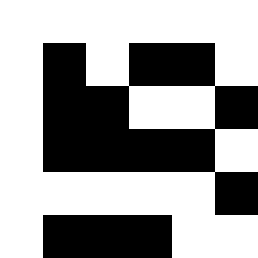[["white", "white", "white", "white", "white", "white"], ["white", "black", "white", "black", "black", "white"], ["white", "black", "black", "white", "white", "black"], ["white", "black", "black", "black", "black", "white"], ["white", "white", "white", "white", "white", "black"], ["white", "black", "black", "black", "white", "white"]]